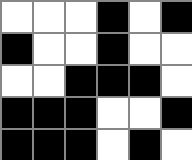[["white", "white", "white", "black", "white", "black"], ["black", "white", "white", "black", "white", "white"], ["white", "white", "black", "black", "black", "white"], ["black", "black", "black", "white", "white", "black"], ["black", "black", "black", "white", "black", "white"]]